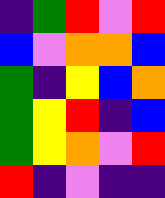[["indigo", "green", "red", "violet", "red"], ["blue", "violet", "orange", "orange", "blue"], ["green", "indigo", "yellow", "blue", "orange"], ["green", "yellow", "red", "indigo", "blue"], ["green", "yellow", "orange", "violet", "red"], ["red", "indigo", "violet", "indigo", "indigo"]]